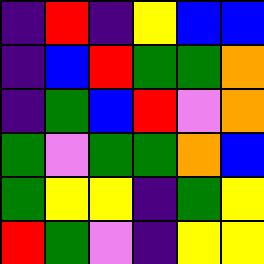[["indigo", "red", "indigo", "yellow", "blue", "blue"], ["indigo", "blue", "red", "green", "green", "orange"], ["indigo", "green", "blue", "red", "violet", "orange"], ["green", "violet", "green", "green", "orange", "blue"], ["green", "yellow", "yellow", "indigo", "green", "yellow"], ["red", "green", "violet", "indigo", "yellow", "yellow"]]